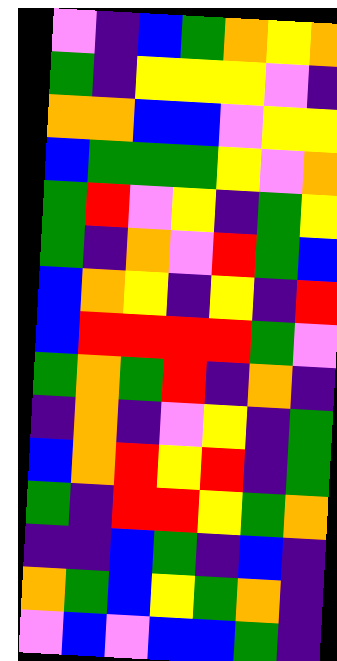[["violet", "indigo", "blue", "green", "orange", "yellow", "orange"], ["green", "indigo", "yellow", "yellow", "yellow", "violet", "indigo"], ["orange", "orange", "blue", "blue", "violet", "yellow", "yellow"], ["blue", "green", "green", "green", "yellow", "violet", "orange"], ["green", "red", "violet", "yellow", "indigo", "green", "yellow"], ["green", "indigo", "orange", "violet", "red", "green", "blue"], ["blue", "orange", "yellow", "indigo", "yellow", "indigo", "red"], ["blue", "red", "red", "red", "red", "green", "violet"], ["green", "orange", "green", "red", "indigo", "orange", "indigo"], ["indigo", "orange", "indigo", "violet", "yellow", "indigo", "green"], ["blue", "orange", "red", "yellow", "red", "indigo", "green"], ["green", "indigo", "red", "red", "yellow", "green", "orange"], ["indigo", "indigo", "blue", "green", "indigo", "blue", "indigo"], ["orange", "green", "blue", "yellow", "green", "orange", "indigo"], ["violet", "blue", "violet", "blue", "blue", "green", "indigo"]]